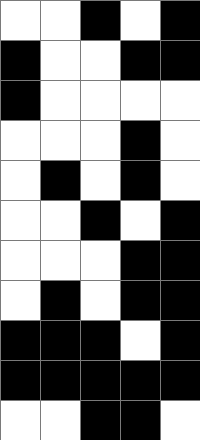[["white", "white", "black", "white", "black"], ["black", "white", "white", "black", "black"], ["black", "white", "white", "white", "white"], ["white", "white", "white", "black", "white"], ["white", "black", "white", "black", "white"], ["white", "white", "black", "white", "black"], ["white", "white", "white", "black", "black"], ["white", "black", "white", "black", "black"], ["black", "black", "black", "white", "black"], ["black", "black", "black", "black", "black"], ["white", "white", "black", "black", "white"]]